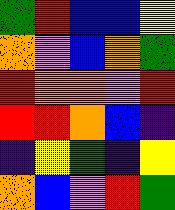[["green", "red", "blue", "blue", "yellow"], ["orange", "violet", "blue", "orange", "green"], ["red", "orange", "orange", "violet", "red"], ["red", "red", "orange", "blue", "indigo"], ["indigo", "yellow", "green", "indigo", "yellow"], ["orange", "blue", "violet", "red", "green"]]